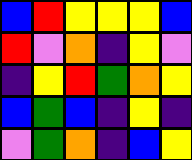[["blue", "red", "yellow", "yellow", "yellow", "blue"], ["red", "violet", "orange", "indigo", "yellow", "violet"], ["indigo", "yellow", "red", "green", "orange", "yellow"], ["blue", "green", "blue", "indigo", "yellow", "indigo"], ["violet", "green", "orange", "indigo", "blue", "yellow"]]